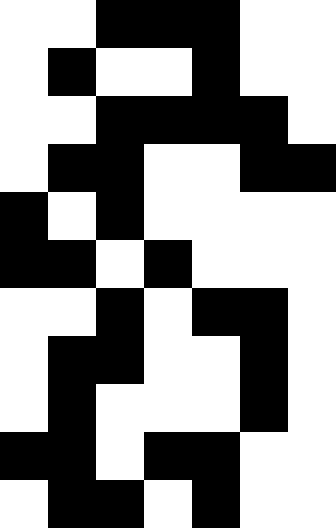[["white", "white", "black", "black", "black", "white", "white"], ["white", "black", "white", "white", "black", "white", "white"], ["white", "white", "black", "black", "black", "black", "white"], ["white", "black", "black", "white", "white", "black", "black"], ["black", "white", "black", "white", "white", "white", "white"], ["black", "black", "white", "black", "white", "white", "white"], ["white", "white", "black", "white", "black", "black", "white"], ["white", "black", "black", "white", "white", "black", "white"], ["white", "black", "white", "white", "white", "black", "white"], ["black", "black", "white", "black", "black", "white", "white"], ["white", "black", "black", "white", "black", "white", "white"]]